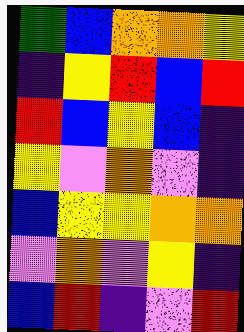[["green", "blue", "orange", "orange", "yellow"], ["indigo", "yellow", "red", "blue", "red"], ["red", "blue", "yellow", "blue", "indigo"], ["yellow", "violet", "orange", "violet", "indigo"], ["blue", "yellow", "yellow", "orange", "orange"], ["violet", "orange", "violet", "yellow", "indigo"], ["blue", "red", "indigo", "violet", "red"]]